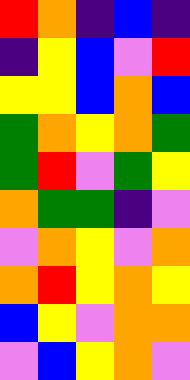[["red", "orange", "indigo", "blue", "indigo"], ["indigo", "yellow", "blue", "violet", "red"], ["yellow", "yellow", "blue", "orange", "blue"], ["green", "orange", "yellow", "orange", "green"], ["green", "red", "violet", "green", "yellow"], ["orange", "green", "green", "indigo", "violet"], ["violet", "orange", "yellow", "violet", "orange"], ["orange", "red", "yellow", "orange", "yellow"], ["blue", "yellow", "violet", "orange", "orange"], ["violet", "blue", "yellow", "orange", "violet"]]